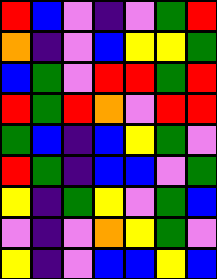[["red", "blue", "violet", "indigo", "violet", "green", "red"], ["orange", "indigo", "violet", "blue", "yellow", "yellow", "green"], ["blue", "green", "violet", "red", "red", "green", "red"], ["red", "green", "red", "orange", "violet", "red", "red"], ["green", "blue", "indigo", "blue", "yellow", "green", "violet"], ["red", "green", "indigo", "blue", "blue", "violet", "green"], ["yellow", "indigo", "green", "yellow", "violet", "green", "blue"], ["violet", "indigo", "violet", "orange", "yellow", "green", "violet"], ["yellow", "indigo", "violet", "blue", "blue", "yellow", "blue"]]